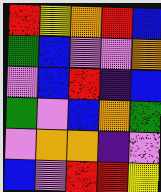[["red", "yellow", "orange", "red", "blue"], ["green", "blue", "violet", "violet", "orange"], ["violet", "blue", "red", "indigo", "blue"], ["green", "violet", "blue", "orange", "green"], ["violet", "orange", "orange", "indigo", "violet"], ["blue", "violet", "red", "red", "yellow"]]